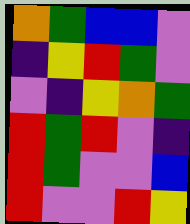[["orange", "green", "blue", "blue", "violet"], ["indigo", "yellow", "red", "green", "violet"], ["violet", "indigo", "yellow", "orange", "green"], ["red", "green", "red", "violet", "indigo"], ["red", "green", "violet", "violet", "blue"], ["red", "violet", "violet", "red", "yellow"]]